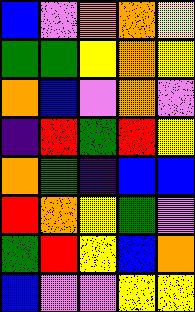[["blue", "violet", "orange", "orange", "yellow"], ["green", "green", "yellow", "orange", "yellow"], ["orange", "blue", "violet", "orange", "violet"], ["indigo", "red", "green", "red", "yellow"], ["orange", "green", "indigo", "blue", "blue"], ["red", "orange", "yellow", "green", "violet"], ["green", "red", "yellow", "blue", "orange"], ["blue", "violet", "violet", "yellow", "yellow"]]